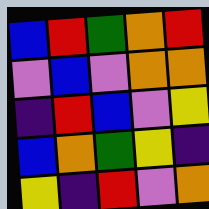[["blue", "red", "green", "orange", "red"], ["violet", "blue", "violet", "orange", "orange"], ["indigo", "red", "blue", "violet", "yellow"], ["blue", "orange", "green", "yellow", "indigo"], ["yellow", "indigo", "red", "violet", "orange"]]